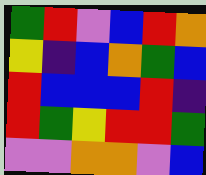[["green", "red", "violet", "blue", "red", "orange"], ["yellow", "indigo", "blue", "orange", "green", "blue"], ["red", "blue", "blue", "blue", "red", "indigo"], ["red", "green", "yellow", "red", "red", "green"], ["violet", "violet", "orange", "orange", "violet", "blue"]]